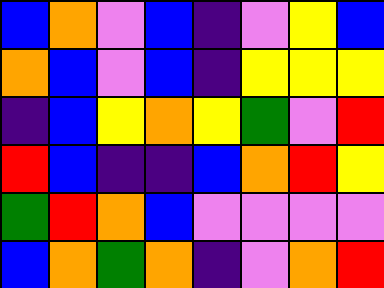[["blue", "orange", "violet", "blue", "indigo", "violet", "yellow", "blue"], ["orange", "blue", "violet", "blue", "indigo", "yellow", "yellow", "yellow"], ["indigo", "blue", "yellow", "orange", "yellow", "green", "violet", "red"], ["red", "blue", "indigo", "indigo", "blue", "orange", "red", "yellow"], ["green", "red", "orange", "blue", "violet", "violet", "violet", "violet"], ["blue", "orange", "green", "orange", "indigo", "violet", "orange", "red"]]